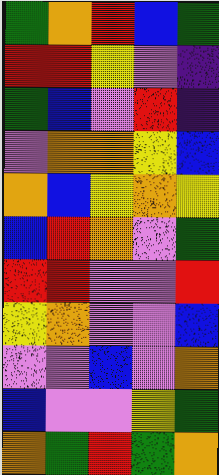[["green", "orange", "red", "blue", "green"], ["red", "red", "yellow", "violet", "indigo"], ["green", "blue", "violet", "red", "indigo"], ["violet", "orange", "orange", "yellow", "blue"], ["orange", "blue", "yellow", "orange", "yellow"], ["blue", "red", "orange", "violet", "green"], ["red", "red", "violet", "violet", "red"], ["yellow", "orange", "violet", "violet", "blue"], ["violet", "violet", "blue", "violet", "orange"], ["blue", "violet", "violet", "yellow", "green"], ["orange", "green", "red", "green", "orange"]]